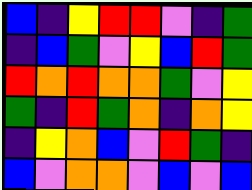[["blue", "indigo", "yellow", "red", "red", "violet", "indigo", "green"], ["indigo", "blue", "green", "violet", "yellow", "blue", "red", "green"], ["red", "orange", "red", "orange", "orange", "green", "violet", "yellow"], ["green", "indigo", "red", "green", "orange", "indigo", "orange", "yellow"], ["indigo", "yellow", "orange", "blue", "violet", "red", "green", "indigo"], ["blue", "violet", "orange", "orange", "violet", "blue", "violet", "blue"]]